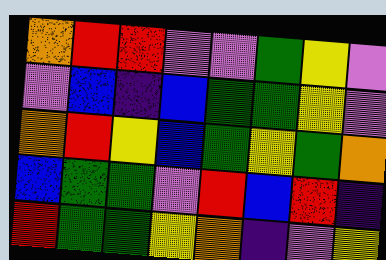[["orange", "red", "red", "violet", "violet", "green", "yellow", "violet"], ["violet", "blue", "indigo", "blue", "green", "green", "yellow", "violet"], ["orange", "red", "yellow", "blue", "green", "yellow", "green", "orange"], ["blue", "green", "green", "violet", "red", "blue", "red", "indigo"], ["red", "green", "green", "yellow", "orange", "indigo", "violet", "yellow"]]